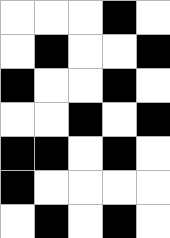[["white", "white", "white", "black", "white"], ["white", "black", "white", "white", "black"], ["black", "white", "white", "black", "white"], ["white", "white", "black", "white", "black"], ["black", "black", "white", "black", "white"], ["black", "white", "white", "white", "white"], ["white", "black", "white", "black", "white"]]